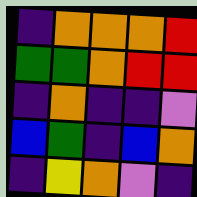[["indigo", "orange", "orange", "orange", "red"], ["green", "green", "orange", "red", "red"], ["indigo", "orange", "indigo", "indigo", "violet"], ["blue", "green", "indigo", "blue", "orange"], ["indigo", "yellow", "orange", "violet", "indigo"]]